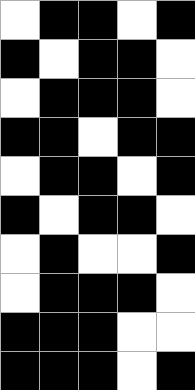[["white", "black", "black", "white", "black"], ["black", "white", "black", "black", "white"], ["white", "black", "black", "black", "white"], ["black", "black", "white", "black", "black"], ["white", "black", "black", "white", "black"], ["black", "white", "black", "black", "white"], ["white", "black", "white", "white", "black"], ["white", "black", "black", "black", "white"], ["black", "black", "black", "white", "white"], ["black", "black", "black", "white", "black"]]